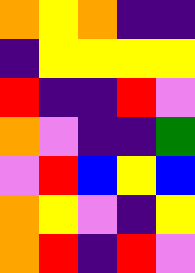[["orange", "yellow", "orange", "indigo", "indigo"], ["indigo", "yellow", "yellow", "yellow", "yellow"], ["red", "indigo", "indigo", "red", "violet"], ["orange", "violet", "indigo", "indigo", "green"], ["violet", "red", "blue", "yellow", "blue"], ["orange", "yellow", "violet", "indigo", "yellow"], ["orange", "red", "indigo", "red", "violet"]]